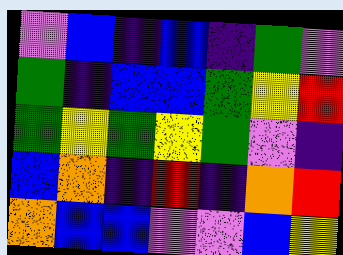[["violet", "blue", "indigo", "blue", "indigo", "green", "violet"], ["green", "indigo", "blue", "blue", "green", "yellow", "red"], ["green", "yellow", "green", "yellow", "green", "violet", "indigo"], ["blue", "orange", "indigo", "red", "indigo", "orange", "red"], ["orange", "blue", "blue", "violet", "violet", "blue", "yellow"]]